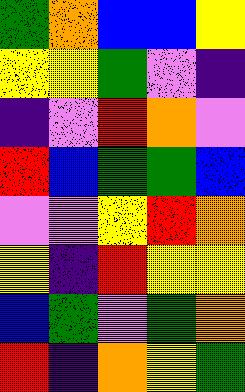[["green", "orange", "blue", "blue", "yellow"], ["yellow", "yellow", "green", "violet", "indigo"], ["indigo", "violet", "red", "orange", "violet"], ["red", "blue", "green", "green", "blue"], ["violet", "violet", "yellow", "red", "orange"], ["yellow", "indigo", "red", "yellow", "yellow"], ["blue", "green", "violet", "green", "orange"], ["red", "indigo", "orange", "yellow", "green"]]